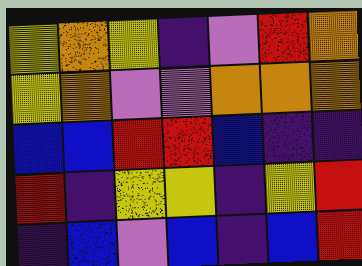[["yellow", "orange", "yellow", "indigo", "violet", "red", "orange"], ["yellow", "orange", "violet", "violet", "orange", "orange", "orange"], ["blue", "blue", "red", "red", "blue", "indigo", "indigo"], ["red", "indigo", "yellow", "yellow", "indigo", "yellow", "red"], ["indigo", "blue", "violet", "blue", "indigo", "blue", "red"]]